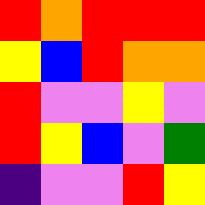[["red", "orange", "red", "red", "red"], ["yellow", "blue", "red", "orange", "orange"], ["red", "violet", "violet", "yellow", "violet"], ["red", "yellow", "blue", "violet", "green"], ["indigo", "violet", "violet", "red", "yellow"]]